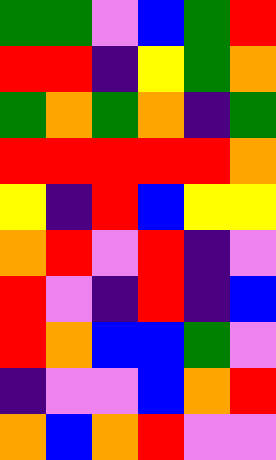[["green", "green", "violet", "blue", "green", "red"], ["red", "red", "indigo", "yellow", "green", "orange"], ["green", "orange", "green", "orange", "indigo", "green"], ["red", "red", "red", "red", "red", "orange"], ["yellow", "indigo", "red", "blue", "yellow", "yellow"], ["orange", "red", "violet", "red", "indigo", "violet"], ["red", "violet", "indigo", "red", "indigo", "blue"], ["red", "orange", "blue", "blue", "green", "violet"], ["indigo", "violet", "violet", "blue", "orange", "red"], ["orange", "blue", "orange", "red", "violet", "violet"]]